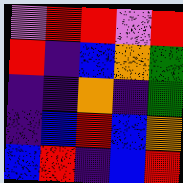[["violet", "red", "red", "violet", "red"], ["red", "indigo", "blue", "orange", "green"], ["indigo", "indigo", "orange", "indigo", "green"], ["indigo", "blue", "red", "blue", "orange"], ["blue", "red", "indigo", "blue", "red"]]